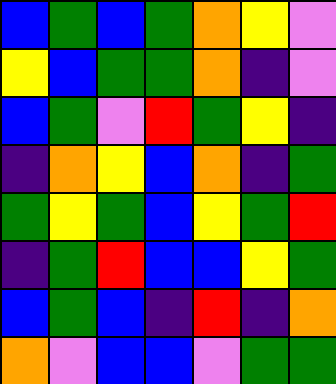[["blue", "green", "blue", "green", "orange", "yellow", "violet"], ["yellow", "blue", "green", "green", "orange", "indigo", "violet"], ["blue", "green", "violet", "red", "green", "yellow", "indigo"], ["indigo", "orange", "yellow", "blue", "orange", "indigo", "green"], ["green", "yellow", "green", "blue", "yellow", "green", "red"], ["indigo", "green", "red", "blue", "blue", "yellow", "green"], ["blue", "green", "blue", "indigo", "red", "indigo", "orange"], ["orange", "violet", "blue", "blue", "violet", "green", "green"]]